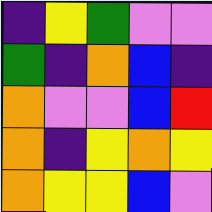[["indigo", "yellow", "green", "violet", "violet"], ["green", "indigo", "orange", "blue", "indigo"], ["orange", "violet", "violet", "blue", "red"], ["orange", "indigo", "yellow", "orange", "yellow"], ["orange", "yellow", "yellow", "blue", "violet"]]